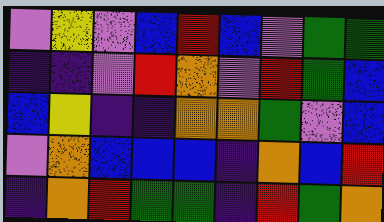[["violet", "yellow", "violet", "blue", "red", "blue", "violet", "green", "green"], ["indigo", "indigo", "violet", "red", "orange", "violet", "red", "green", "blue"], ["blue", "yellow", "indigo", "indigo", "orange", "orange", "green", "violet", "blue"], ["violet", "orange", "blue", "blue", "blue", "indigo", "orange", "blue", "red"], ["indigo", "orange", "red", "green", "green", "indigo", "red", "green", "orange"]]